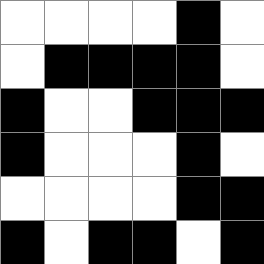[["white", "white", "white", "white", "black", "white"], ["white", "black", "black", "black", "black", "white"], ["black", "white", "white", "black", "black", "black"], ["black", "white", "white", "white", "black", "white"], ["white", "white", "white", "white", "black", "black"], ["black", "white", "black", "black", "white", "black"]]